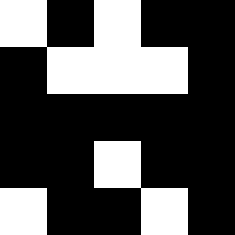[["white", "black", "white", "black", "black"], ["black", "white", "white", "white", "black"], ["black", "black", "black", "black", "black"], ["black", "black", "white", "black", "black"], ["white", "black", "black", "white", "black"]]